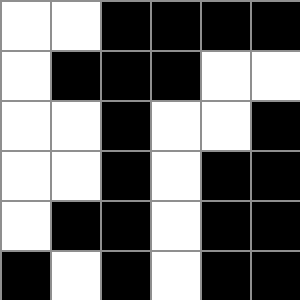[["white", "white", "black", "black", "black", "black"], ["white", "black", "black", "black", "white", "white"], ["white", "white", "black", "white", "white", "black"], ["white", "white", "black", "white", "black", "black"], ["white", "black", "black", "white", "black", "black"], ["black", "white", "black", "white", "black", "black"]]